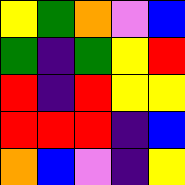[["yellow", "green", "orange", "violet", "blue"], ["green", "indigo", "green", "yellow", "red"], ["red", "indigo", "red", "yellow", "yellow"], ["red", "red", "red", "indigo", "blue"], ["orange", "blue", "violet", "indigo", "yellow"]]